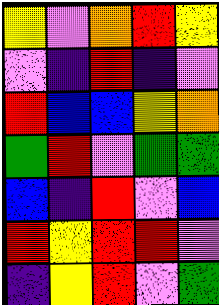[["yellow", "violet", "orange", "red", "yellow"], ["violet", "indigo", "red", "indigo", "violet"], ["red", "blue", "blue", "yellow", "orange"], ["green", "red", "violet", "green", "green"], ["blue", "indigo", "red", "violet", "blue"], ["red", "yellow", "red", "red", "violet"], ["indigo", "yellow", "red", "violet", "green"]]